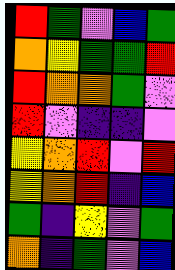[["red", "green", "violet", "blue", "green"], ["orange", "yellow", "green", "green", "red"], ["red", "orange", "orange", "green", "violet"], ["red", "violet", "indigo", "indigo", "violet"], ["yellow", "orange", "red", "violet", "red"], ["yellow", "orange", "red", "indigo", "blue"], ["green", "indigo", "yellow", "violet", "green"], ["orange", "indigo", "green", "violet", "blue"]]